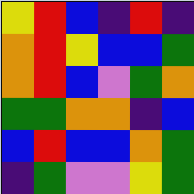[["yellow", "red", "blue", "indigo", "red", "indigo"], ["orange", "red", "yellow", "blue", "blue", "green"], ["orange", "red", "blue", "violet", "green", "orange"], ["green", "green", "orange", "orange", "indigo", "blue"], ["blue", "red", "blue", "blue", "orange", "green"], ["indigo", "green", "violet", "violet", "yellow", "green"]]